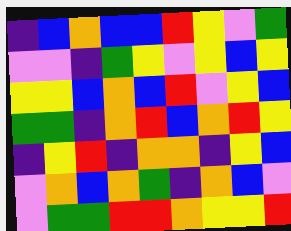[["indigo", "blue", "orange", "blue", "blue", "red", "yellow", "violet", "green"], ["violet", "violet", "indigo", "green", "yellow", "violet", "yellow", "blue", "yellow"], ["yellow", "yellow", "blue", "orange", "blue", "red", "violet", "yellow", "blue"], ["green", "green", "indigo", "orange", "red", "blue", "orange", "red", "yellow"], ["indigo", "yellow", "red", "indigo", "orange", "orange", "indigo", "yellow", "blue"], ["violet", "orange", "blue", "orange", "green", "indigo", "orange", "blue", "violet"], ["violet", "green", "green", "red", "red", "orange", "yellow", "yellow", "red"]]